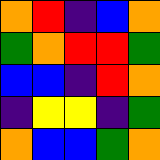[["orange", "red", "indigo", "blue", "orange"], ["green", "orange", "red", "red", "green"], ["blue", "blue", "indigo", "red", "orange"], ["indigo", "yellow", "yellow", "indigo", "green"], ["orange", "blue", "blue", "green", "orange"]]